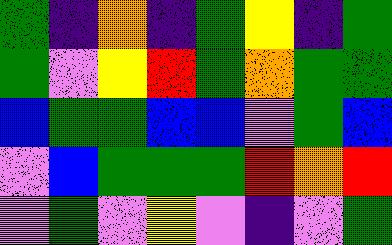[["green", "indigo", "orange", "indigo", "green", "yellow", "indigo", "green"], ["green", "violet", "yellow", "red", "green", "orange", "green", "green"], ["blue", "green", "green", "blue", "blue", "violet", "green", "blue"], ["violet", "blue", "green", "green", "green", "red", "orange", "red"], ["violet", "green", "violet", "yellow", "violet", "indigo", "violet", "green"]]